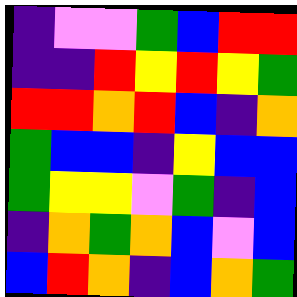[["indigo", "violet", "violet", "green", "blue", "red", "red"], ["indigo", "indigo", "red", "yellow", "red", "yellow", "green"], ["red", "red", "orange", "red", "blue", "indigo", "orange"], ["green", "blue", "blue", "indigo", "yellow", "blue", "blue"], ["green", "yellow", "yellow", "violet", "green", "indigo", "blue"], ["indigo", "orange", "green", "orange", "blue", "violet", "blue"], ["blue", "red", "orange", "indigo", "blue", "orange", "green"]]